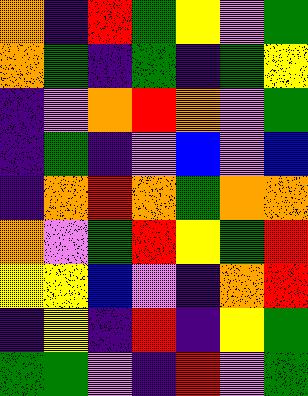[["orange", "indigo", "red", "green", "yellow", "violet", "green"], ["orange", "green", "indigo", "green", "indigo", "green", "yellow"], ["indigo", "violet", "orange", "red", "orange", "violet", "green"], ["indigo", "green", "indigo", "violet", "blue", "violet", "blue"], ["indigo", "orange", "red", "orange", "green", "orange", "orange"], ["orange", "violet", "green", "red", "yellow", "green", "red"], ["yellow", "yellow", "blue", "violet", "indigo", "orange", "red"], ["indigo", "yellow", "indigo", "red", "indigo", "yellow", "green"], ["green", "green", "violet", "indigo", "red", "violet", "green"]]